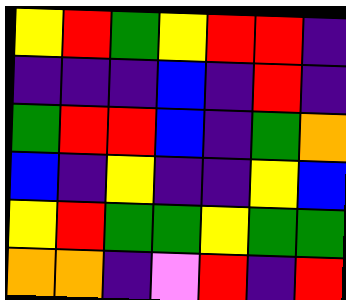[["yellow", "red", "green", "yellow", "red", "red", "indigo"], ["indigo", "indigo", "indigo", "blue", "indigo", "red", "indigo"], ["green", "red", "red", "blue", "indigo", "green", "orange"], ["blue", "indigo", "yellow", "indigo", "indigo", "yellow", "blue"], ["yellow", "red", "green", "green", "yellow", "green", "green"], ["orange", "orange", "indigo", "violet", "red", "indigo", "red"]]